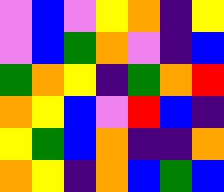[["violet", "blue", "violet", "yellow", "orange", "indigo", "yellow"], ["violet", "blue", "green", "orange", "violet", "indigo", "blue"], ["green", "orange", "yellow", "indigo", "green", "orange", "red"], ["orange", "yellow", "blue", "violet", "red", "blue", "indigo"], ["yellow", "green", "blue", "orange", "indigo", "indigo", "orange"], ["orange", "yellow", "indigo", "orange", "blue", "green", "blue"]]